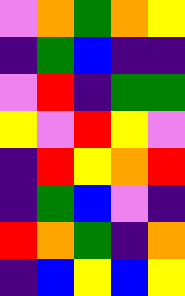[["violet", "orange", "green", "orange", "yellow"], ["indigo", "green", "blue", "indigo", "indigo"], ["violet", "red", "indigo", "green", "green"], ["yellow", "violet", "red", "yellow", "violet"], ["indigo", "red", "yellow", "orange", "red"], ["indigo", "green", "blue", "violet", "indigo"], ["red", "orange", "green", "indigo", "orange"], ["indigo", "blue", "yellow", "blue", "yellow"]]